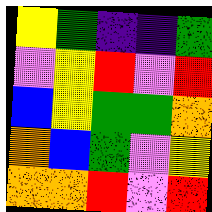[["yellow", "green", "indigo", "indigo", "green"], ["violet", "yellow", "red", "violet", "red"], ["blue", "yellow", "green", "green", "orange"], ["orange", "blue", "green", "violet", "yellow"], ["orange", "orange", "red", "violet", "red"]]